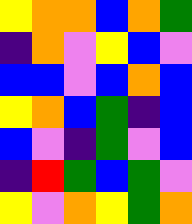[["yellow", "orange", "orange", "blue", "orange", "green"], ["indigo", "orange", "violet", "yellow", "blue", "violet"], ["blue", "blue", "violet", "blue", "orange", "blue"], ["yellow", "orange", "blue", "green", "indigo", "blue"], ["blue", "violet", "indigo", "green", "violet", "blue"], ["indigo", "red", "green", "blue", "green", "violet"], ["yellow", "violet", "orange", "yellow", "green", "orange"]]